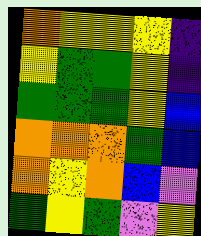[["orange", "yellow", "yellow", "yellow", "indigo"], ["yellow", "green", "green", "yellow", "indigo"], ["green", "green", "green", "yellow", "blue"], ["orange", "orange", "orange", "green", "blue"], ["orange", "yellow", "orange", "blue", "violet"], ["green", "yellow", "green", "violet", "yellow"]]